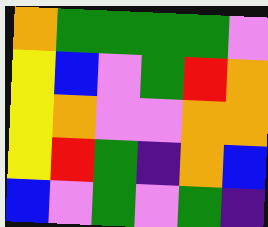[["orange", "green", "green", "green", "green", "violet"], ["yellow", "blue", "violet", "green", "red", "orange"], ["yellow", "orange", "violet", "violet", "orange", "orange"], ["yellow", "red", "green", "indigo", "orange", "blue"], ["blue", "violet", "green", "violet", "green", "indigo"]]